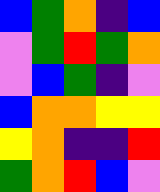[["blue", "green", "orange", "indigo", "blue"], ["violet", "green", "red", "green", "orange"], ["violet", "blue", "green", "indigo", "violet"], ["blue", "orange", "orange", "yellow", "yellow"], ["yellow", "orange", "indigo", "indigo", "red"], ["green", "orange", "red", "blue", "violet"]]